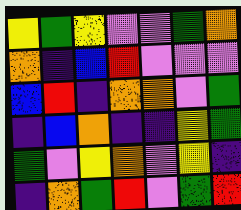[["yellow", "green", "yellow", "violet", "violet", "green", "orange"], ["orange", "indigo", "blue", "red", "violet", "violet", "violet"], ["blue", "red", "indigo", "orange", "orange", "violet", "green"], ["indigo", "blue", "orange", "indigo", "indigo", "yellow", "green"], ["green", "violet", "yellow", "orange", "violet", "yellow", "indigo"], ["indigo", "orange", "green", "red", "violet", "green", "red"]]